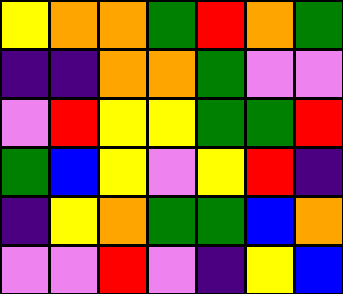[["yellow", "orange", "orange", "green", "red", "orange", "green"], ["indigo", "indigo", "orange", "orange", "green", "violet", "violet"], ["violet", "red", "yellow", "yellow", "green", "green", "red"], ["green", "blue", "yellow", "violet", "yellow", "red", "indigo"], ["indigo", "yellow", "orange", "green", "green", "blue", "orange"], ["violet", "violet", "red", "violet", "indigo", "yellow", "blue"]]